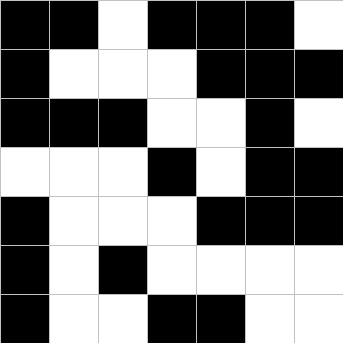[["black", "black", "white", "black", "black", "black", "white"], ["black", "white", "white", "white", "black", "black", "black"], ["black", "black", "black", "white", "white", "black", "white"], ["white", "white", "white", "black", "white", "black", "black"], ["black", "white", "white", "white", "black", "black", "black"], ["black", "white", "black", "white", "white", "white", "white"], ["black", "white", "white", "black", "black", "white", "white"]]